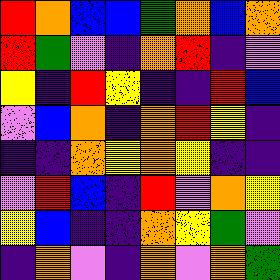[["red", "orange", "blue", "blue", "green", "orange", "blue", "orange"], ["red", "green", "violet", "indigo", "orange", "red", "indigo", "violet"], ["yellow", "indigo", "red", "yellow", "indigo", "indigo", "red", "blue"], ["violet", "blue", "orange", "indigo", "orange", "red", "yellow", "indigo"], ["indigo", "indigo", "orange", "yellow", "orange", "yellow", "indigo", "indigo"], ["violet", "red", "blue", "indigo", "red", "violet", "orange", "yellow"], ["yellow", "blue", "indigo", "indigo", "orange", "yellow", "green", "violet"], ["indigo", "orange", "violet", "indigo", "orange", "violet", "orange", "green"]]